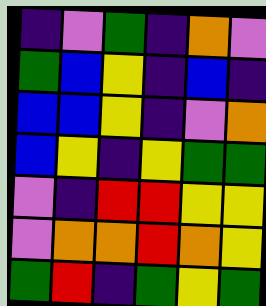[["indigo", "violet", "green", "indigo", "orange", "violet"], ["green", "blue", "yellow", "indigo", "blue", "indigo"], ["blue", "blue", "yellow", "indigo", "violet", "orange"], ["blue", "yellow", "indigo", "yellow", "green", "green"], ["violet", "indigo", "red", "red", "yellow", "yellow"], ["violet", "orange", "orange", "red", "orange", "yellow"], ["green", "red", "indigo", "green", "yellow", "green"]]